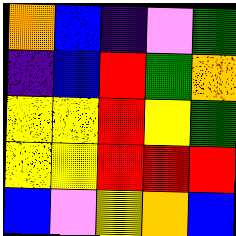[["orange", "blue", "indigo", "violet", "green"], ["indigo", "blue", "red", "green", "orange"], ["yellow", "yellow", "red", "yellow", "green"], ["yellow", "yellow", "red", "red", "red"], ["blue", "violet", "yellow", "orange", "blue"]]